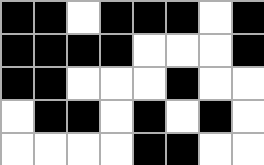[["black", "black", "white", "black", "black", "black", "white", "black"], ["black", "black", "black", "black", "white", "white", "white", "black"], ["black", "black", "white", "white", "white", "black", "white", "white"], ["white", "black", "black", "white", "black", "white", "black", "white"], ["white", "white", "white", "white", "black", "black", "white", "white"]]